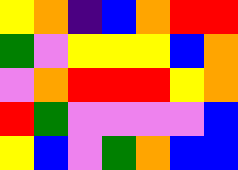[["yellow", "orange", "indigo", "blue", "orange", "red", "red"], ["green", "violet", "yellow", "yellow", "yellow", "blue", "orange"], ["violet", "orange", "red", "red", "red", "yellow", "orange"], ["red", "green", "violet", "violet", "violet", "violet", "blue"], ["yellow", "blue", "violet", "green", "orange", "blue", "blue"]]